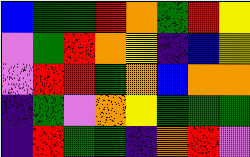[["blue", "green", "green", "red", "orange", "green", "red", "yellow"], ["violet", "green", "red", "orange", "yellow", "indigo", "blue", "yellow"], ["violet", "red", "red", "green", "orange", "blue", "orange", "orange"], ["indigo", "green", "violet", "orange", "yellow", "green", "green", "green"], ["indigo", "red", "green", "green", "indigo", "orange", "red", "violet"]]